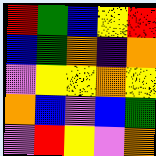[["red", "green", "blue", "yellow", "red"], ["blue", "green", "orange", "indigo", "orange"], ["violet", "yellow", "yellow", "orange", "yellow"], ["orange", "blue", "violet", "blue", "green"], ["violet", "red", "yellow", "violet", "orange"]]